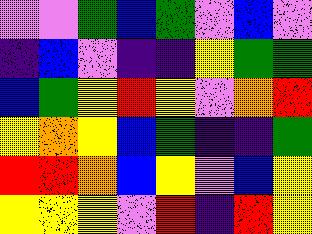[["violet", "violet", "green", "blue", "green", "violet", "blue", "violet"], ["indigo", "blue", "violet", "indigo", "indigo", "yellow", "green", "green"], ["blue", "green", "yellow", "red", "yellow", "violet", "orange", "red"], ["yellow", "orange", "yellow", "blue", "green", "indigo", "indigo", "green"], ["red", "red", "orange", "blue", "yellow", "violet", "blue", "yellow"], ["yellow", "yellow", "yellow", "violet", "red", "indigo", "red", "yellow"]]